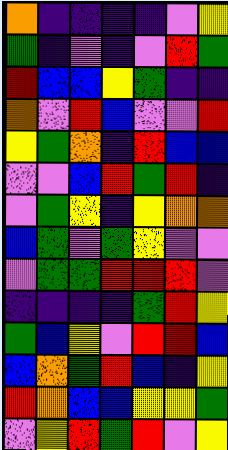[["orange", "indigo", "indigo", "indigo", "indigo", "violet", "yellow"], ["green", "indigo", "violet", "indigo", "violet", "red", "green"], ["red", "blue", "blue", "yellow", "green", "indigo", "indigo"], ["orange", "violet", "red", "blue", "violet", "violet", "red"], ["yellow", "green", "orange", "indigo", "red", "blue", "blue"], ["violet", "violet", "blue", "red", "green", "red", "indigo"], ["violet", "green", "yellow", "indigo", "yellow", "orange", "orange"], ["blue", "green", "violet", "green", "yellow", "violet", "violet"], ["violet", "green", "green", "red", "red", "red", "violet"], ["indigo", "indigo", "indigo", "indigo", "green", "red", "yellow"], ["green", "blue", "yellow", "violet", "red", "red", "blue"], ["blue", "orange", "green", "red", "blue", "indigo", "yellow"], ["red", "orange", "blue", "blue", "yellow", "yellow", "green"], ["violet", "yellow", "red", "green", "red", "violet", "yellow"]]